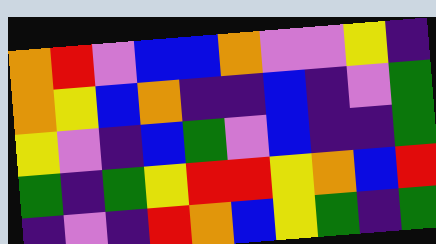[["orange", "red", "violet", "blue", "blue", "orange", "violet", "violet", "yellow", "indigo"], ["orange", "yellow", "blue", "orange", "indigo", "indigo", "blue", "indigo", "violet", "green"], ["yellow", "violet", "indigo", "blue", "green", "violet", "blue", "indigo", "indigo", "green"], ["green", "indigo", "green", "yellow", "red", "red", "yellow", "orange", "blue", "red"], ["indigo", "violet", "indigo", "red", "orange", "blue", "yellow", "green", "indigo", "green"]]